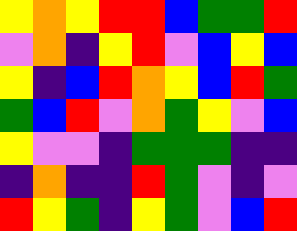[["yellow", "orange", "yellow", "red", "red", "blue", "green", "green", "red"], ["violet", "orange", "indigo", "yellow", "red", "violet", "blue", "yellow", "blue"], ["yellow", "indigo", "blue", "red", "orange", "yellow", "blue", "red", "green"], ["green", "blue", "red", "violet", "orange", "green", "yellow", "violet", "blue"], ["yellow", "violet", "violet", "indigo", "green", "green", "green", "indigo", "indigo"], ["indigo", "orange", "indigo", "indigo", "red", "green", "violet", "indigo", "violet"], ["red", "yellow", "green", "indigo", "yellow", "green", "violet", "blue", "red"]]